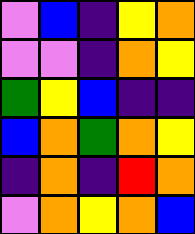[["violet", "blue", "indigo", "yellow", "orange"], ["violet", "violet", "indigo", "orange", "yellow"], ["green", "yellow", "blue", "indigo", "indigo"], ["blue", "orange", "green", "orange", "yellow"], ["indigo", "orange", "indigo", "red", "orange"], ["violet", "orange", "yellow", "orange", "blue"]]